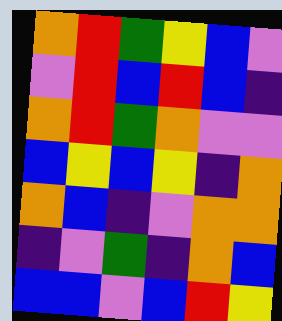[["orange", "red", "green", "yellow", "blue", "violet"], ["violet", "red", "blue", "red", "blue", "indigo"], ["orange", "red", "green", "orange", "violet", "violet"], ["blue", "yellow", "blue", "yellow", "indigo", "orange"], ["orange", "blue", "indigo", "violet", "orange", "orange"], ["indigo", "violet", "green", "indigo", "orange", "blue"], ["blue", "blue", "violet", "blue", "red", "yellow"]]